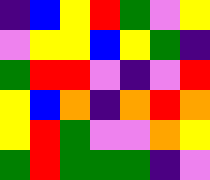[["indigo", "blue", "yellow", "red", "green", "violet", "yellow"], ["violet", "yellow", "yellow", "blue", "yellow", "green", "indigo"], ["green", "red", "red", "violet", "indigo", "violet", "red"], ["yellow", "blue", "orange", "indigo", "orange", "red", "orange"], ["yellow", "red", "green", "violet", "violet", "orange", "yellow"], ["green", "red", "green", "green", "green", "indigo", "violet"]]